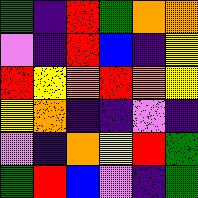[["green", "indigo", "red", "green", "orange", "orange"], ["violet", "indigo", "red", "blue", "indigo", "yellow"], ["red", "yellow", "orange", "red", "orange", "yellow"], ["yellow", "orange", "indigo", "indigo", "violet", "indigo"], ["violet", "indigo", "orange", "yellow", "red", "green"], ["green", "red", "blue", "violet", "indigo", "green"]]